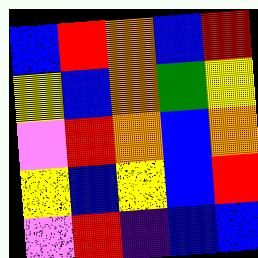[["blue", "red", "orange", "blue", "red"], ["yellow", "blue", "orange", "green", "yellow"], ["violet", "red", "orange", "blue", "orange"], ["yellow", "blue", "yellow", "blue", "red"], ["violet", "red", "indigo", "blue", "blue"]]